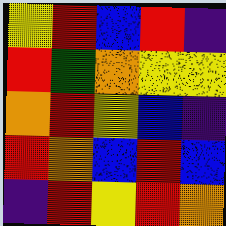[["yellow", "red", "blue", "red", "indigo"], ["red", "green", "orange", "yellow", "yellow"], ["orange", "red", "yellow", "blue", "indigo"], ["red", "orange", "blue", "red", "blue"], ["indigo", "red", "yellow", "red", "orange"]]